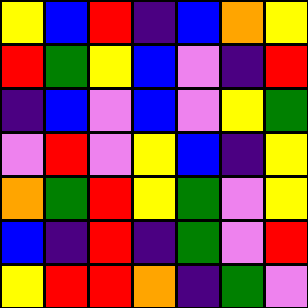[["yellow", "blue", "red", "indigo", "blue", "orange", "yellow"], ["red", "green", "yellow", "blue", "violet", "indigo", "red"], ["indigo", "blue", "violet", "blue", "violet", "yellow", "green"], ["violet", "red", "violet", "yellow", "blue", "indigo", "yellow"], ["orange", "green", "red", "yellow", "green", "violet", "yellow"], ["blue", "indigo", "red", "indigo", "green", "violet", "red"], ["yellow", "red", "red", "orange", "indigo", "green", "violet"]]